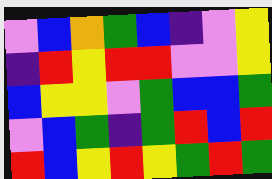[["violet", "blue", "orange", "green", "blue", "indigo", "violet", "yellow"], ["indigo", "red", "yellow", "red", "red", "violet", "violet", "yellow"], ["blue", "yellow", "yellow", "violet", "green", "blue", "blue", "green"], ["violet", "blue", "green", "indigo", "green", "red", "blue", "red"], ["red", "blue", "yellow", "red", "yellow", "green", "red", "green"]]